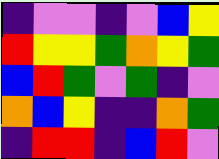[["indigo", "violet", "violet", "indigo", "violet", "blue", "yellow"], ["red", "yellow", "yellow", "green", "orange", "yellow", "green"], ["blue", "red", "green", "violet", "green", "indigo", "violet"], ["orange", "blue", "yellow", "indigo", "indigo", "orange", "green"], ["indigo", "red", "red", "indigo", "blue", "red", "violet"]]